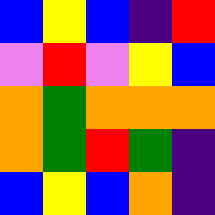[["blue", "yellow", "blue", "indigo", "red"], ["violet", "red", "violet", "yellow", "blue"], ["orange", "green", "orange", "orange", "orange"], ["orange", "green", "red", "green", "indigo"], ["blue", "yellow", "blue", "orange", "indigo"]]